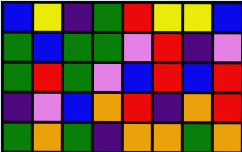[["blue", "yellow", "indigo", "green", "red", "yellow", "yellow", "blue"], ["green", "blue", "green", "green", "violet", "red", "indigo", "violet"], ["green", "red", "green", "violet", "blue", "red", "blue", "red"], ["indigo", "violet", "blue", "orange", "red", "indigo", "orange", "red"], ["green", "orange", "green", "indigo", "orange", "orange", "green", "orange"]]